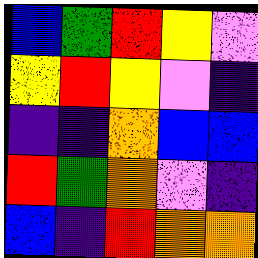[["blue", "green", "red", "yellow", "violet"], ["yellow", "red", "yellow", "violet", "indigo"], ["indigo", "indigo", "orange", "blue", "blue"], ["red", "green", "orange", "violet", "indigo"], ["blue", "indigo", "red", "orange", "orange"]]